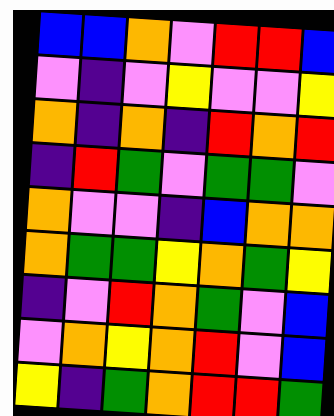[["blue", "blue", "orange", "violet", "red", "red", "blue"], ["violet", "indigo", "violet", "yellow", "violet", "violet", "yellow"], ["orange", "indigo", "orange", "indigo", "red", "orange", "red"], ["indigo", "red", "green", "violet", "green", "green", "violet"], ["orange", "violet", "violet", "indigo", "blue", "orange", "orange"], ["orange", "green", "green", "yellow", "orange", "green", "yellow"], ["indigo", "violet", "red", "orange", "green", "violet", "blue"], ["violet", "orange", "yellow", "orange", "red", "violet", "blue"], ["yellow", "indigo", "green", "orange", "red", "red", "green"]]